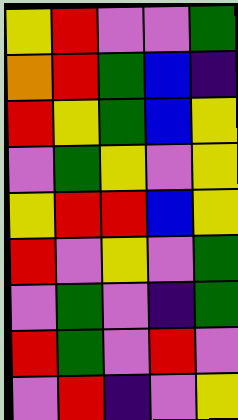[["yellow", "red", "violet", "violet", "green"], ["orange", "red", "green", "blue", "indigo"], ["red", "yellow", "green", "blue", "yellow"], ["violet", "green", "yellow", "violet", "yellow"], ["yellow", "red", "red", "blue", "yellow"], ["red", "violet", "yellow", "violet", "green"], ["violet", "green", "violet", "indigo", "green"], ["red", "green", "violet", "red", "violet"], ["violet", "red", "indigo", "violet", "yellow"]]